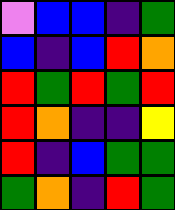[["violet", "blue", "blue", "indigo", "green"], ["blue", "indigo", "blue", "red", "orange"], ["red", "green", "red", "green", "red"], ["red", "orange", "indigo", "indigo", "yellow"], ["red", "indigo", "blue", "green", "green"], ["green", "orange", "indigo", "red", "green"]]